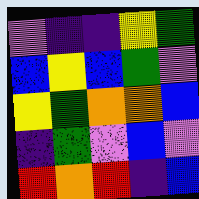[["violet", "indigo", "indigo", "yellow", "green"], ["blue", "yellow", "blue", "green", "violet"], ["yellow", "green", "orange", "orange", "blue"], ["indigo", "green", "violet", "blue", "violet"], ["red", "orange", "red", "indigo", "blue"]]